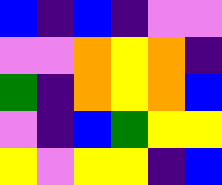[["blue", "indigo", "blue", "indigo", "violet", "violet"], ["violet", "violet", "orange", "yellow", "orange", "indigo"], ["green", "indigo", "orange", "yellow", "orange", "blue"], ["violet", "indigo", "blue", "green", "yellow", "yellow"], ["yellow", "violet", "yellow", "yellow", "indigo", "blue"]]